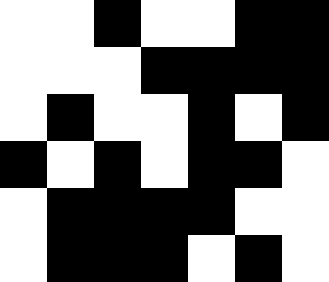[["white", "white", "black", "white", "white", "black", "black"], ["white", "white", "white", "black", "black", "black", "black"], ["white", "black", "white", "white", "black", "white", "black"], ["black", "white", "black", "white", "black", "black", "white"], ["white", "black", "black", "black", "black", "white", "white"], ["white", "black", "black", "black", "white", "black", "white"]]